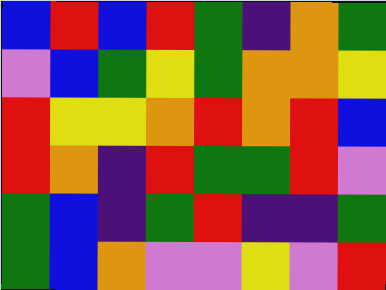[["blue", "red", "blue", "red", "green", "indigo", "orange", "green"], ["violet", "blue", "green", "yellow", "green", "orange", "orange", "yellow"], ["red", "yellow", "yellow", "orange", "red", "orange", "red", "blue"], ["red", "orange", "indigo", "red", "green", "green", "red", "violet"], ["green", "blue", "indigo", "green", "red", "indigo", "indigo", "green"], ["green", "blue", "orange", "violet", "violet", "yellow", "violet", "red"]]